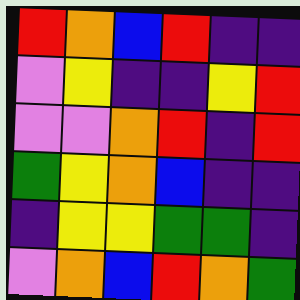[["red", "orange", "blue", "red", "indigo", "indigo"], ["violet", "yellow", "indigo", "indigo", "yellow", "red"], ["violet", "violet", "orange", "red", "indigo", "red"], ["green", "yellow", "orange", "blue", "indigo", "indigo"], ["indigo", "yellow", "yellow", "green", "green", "indigo"], ["violet", "orange", "blue", "red", "orange", "green"]]